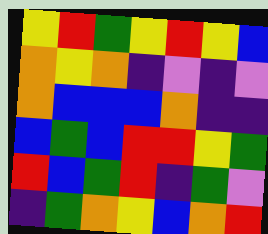[["yellow", "red", "green", "yellow", "red", "yellow", "blue"], ["orange", "yellow", "orange", "indigo", "violet", "indigo", "violet"], ["orange", "blue", "blue", "blue", "orange", "indigo", "indigo"], ["blue", "green", "blue", "red", "red", "yellow", "green"], ["red", "blue", "green", "red", "indigo", "green", "violet"], ["indigo", "green", "orange", "yellow", "blue", "orange", "red"]]